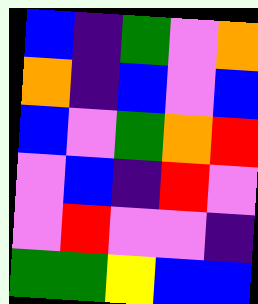[["blue", "indigo", "green", "violet", "orange"], ["orange", "indigo", "blue", "violet", "blue"], ["blue", "violet", "green", "orange", "red"], ["violet", "blue", "indigo", "red", "violet"], ["violet", "red", "violet", "violet", "indigo"], ["green", "green", "yellow", "blue", "blue"]]